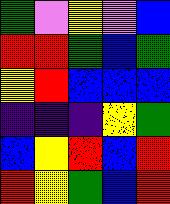[["green", "violet", "yellow", "violet", "blue"], ["red", "red", "green", "blue", "green"], ["yellow", "red", "blue", "blue", "blue"], ["indigo", "indigo", "indigo", "yellow", "green"], ["blue", "yellow", "red", "blue", "red"], ["red", "yellow", "green", "blue", "red"]]